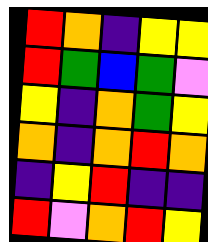[["red", "orange", "indigo", "yellow", "yellow"], ["red", "green", "blue", "green", "violet"], ["yellow", "indigo", "orange", "green", "yellow"], ["orange", "indigo", "orange", "red", "orange"], ["indigo", "yellow", "red", "indigo", "indigo"], ["red", "violet", "orange", "red", "yellow"]]